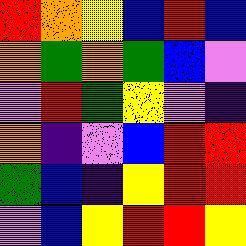[["red", "orange", "yellow", "blue", "red", "blue"], ["orange", "green", "orange", "green", "blue", "violet"], ["violet", "red", "green", "yellow", "violet", "indigo"], ["orange", "indigo", "violet", "blue", "red", "red"], ["green", "blue", "indigo", "yellow", "red", "red"], ["violet", "blue", "yellow", "red", "red", "yellow"]]